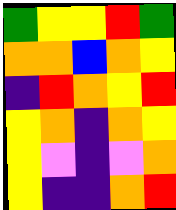[["green", "yellow", "yellow", "red", "green"], ["orange", "orange", "blue", "orange", "yellow"], ["indigo", "red", "orange", "yellow", "red"], ["yellow", "orange", "indigo", "orange", "yellow"], ["yellow", "violet", "indigo", "violet", "orange"], ["yellow", "indigo", "indigo", "orange", "red"]]